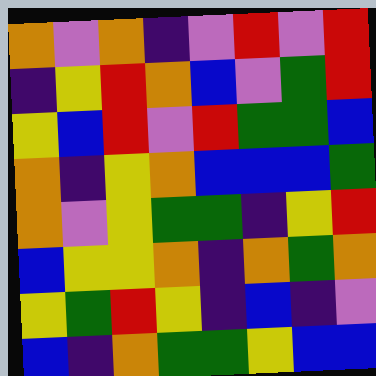[["orange", "violet", "orange", "indigo", "violet", "red", "violet", "red"], ["indigo", "yellow", "red", "orange", "blue", "violet", "green", "red"], ["yellow", "blue", "red", "violet", "red", "green", "green", "blue"], ["orange", "indigo", "yellow", "orange", "blue", "blue", "blue", "green"], ["orange", "violet", "yellow", "green", "green", "indigo", "yellow", "red"], ["blue", "yellow", "yellow", "orange", "indigo", "orange", "green", "orange"], ["yellow", "green", "red", "yellow", "indigo", "blue", "indigo", "violet"], ["blue", "indigo", "orange", "green", "green", "yellow", "blue", "blue"]]